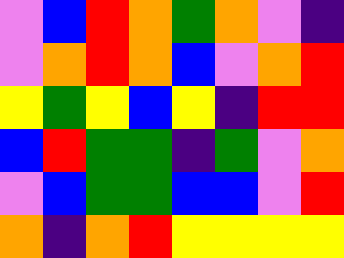[["violet", "blue", "red", "orange", "green", "orange", "violet", "indigo"], ["violet", "orange", "red", "orange", "blue", "violet", "orange", "red"], ["yellow", "green", "yellow", "blue", "yellow", "indigo", "red", "red"], ["blue", "red", "green", "green", "indigo", "green", "violet", "orange"], ["violet", "blue", "green", "green", "blue", "blue", "violet", "red"], ["orange", "indigo", "orange", "red", "yellow", "yellow", "yellow", "yellow"]]